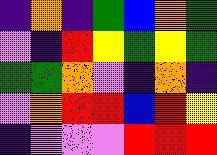[["indigo", "orange", "indigo", "green", "blue", "orange", "green"], ["violet", "indigo", "red", "yellow", "green", "yellow", "green"], ["green", "green", "orange", "violet", "indigo", "orange", "indigo"], ["violet", "orange", "red", "red", "blue", "red", "yellow"], ["indigo", "violet", "violet", "violet", "red", "red", "red"]]